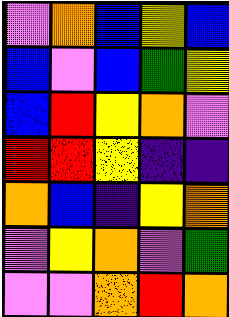[["violet", "orange", "blue", "yellow", "blue"], ["blue", "violet", "blue", "green", "yellow"], ["blue", "red", "yellow", "orange", "violet"], ["red", "red", "yellow", "indigo", "indigo"], ["orange", "blue", "indigo", "yellow", "orange"], ["violet", "yellow", "orange", "violet", "green"], ["violet", "violet", "orange", "red", "orange"]]